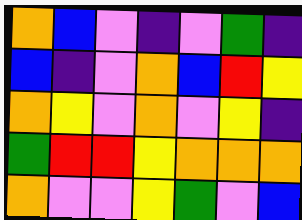[["orange", "blue", "violet", "indigo", "violet", "green", "indigo"], ["blue", "indigo", "violet", "orange", "blue", "red", "yellow"], ["orange", "yellow", "violet", "orange", "violet", "yellow", "indigo"], ["green", "red", "red", "yellow", "orange", "orange", "orange"], ["orange", "violet", "violet", "yellow", "green", "violet", "blue"]]